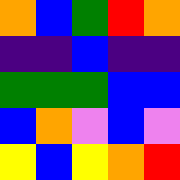[["orange", "blue", "green", "red", "orange"], ["indigo", "indigo", "blue", "indigo", "indigo"], ["green", "green", "green", "blue", "blue"], ["blue", "orange", "violet", "blue", "violet"], ["yellow", "blue", "yellow", "orange", "red"]]